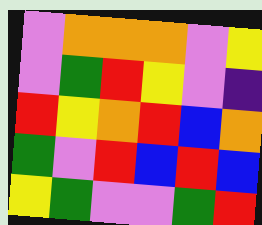[["violet", "orange", "orange", "orange", "violet", "yellow"], ["violet", "green", "red", "yellow", "violet", "indigo"], ["red", "yellow", "orange", "red", "blue", "orange"], ["green", "violet", "red", "blue", "red", "blue"], ["yellow", "green", "violet", "violet", "green", "red"]]